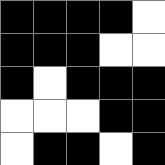[["black", "black", "black", "black", "white"], ["black", "black", "black", "white", "white"], ["black", "white", "black", "black", "black"], ["white", "white", "white", "black", "black"], ["white", "black", "black", "white", "black"]]